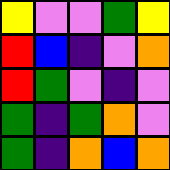[["yellow", "violet", "violet", "green", "yellow"], ["red", "blue", "indigo", "violet", "orange"], ["red", "green", "violet", "indigo", "violet"], ["green", "indigo", "green", "orange", "violet"], ["green", "indigo", "orange", "blue", "orange"]]